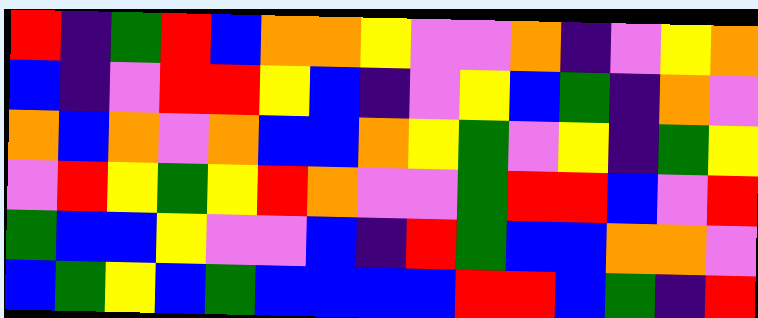[["red", "indigo", "green", "red", "blue", "orange", "orange", "yellow", "violet", "violet", "orange", "indigo", "violet", "yellow", "orange"], ["blue", "indigo", "violet", "red", "red", "yellow", "blue", "indigo", "violet", "yellow", "blue", "green", "indigo", "orange", "violet"], ["orange", "blue", "orange", "violet", "orange", "blue", "blue", "orange", "yellow", "green", "violet", "yellow", "indigo", "green", "yellow"], ["violet", "red", "yellow", "green", "yellow", "red", "orange", "violet", "violet", "green", "red", "red", "blue", "violet", "red"], ["green", "blue", "blue", "yellow", "violet", "violet", "blue", "indigo", "red", "green", "blue", "blue", "orange", "orange", "violet"], ["blue", "green", "yellow", "blue", "green", "blue", "blue", "blue", "blue", "red", "red", "blue", "green", "indigo", "red"]]